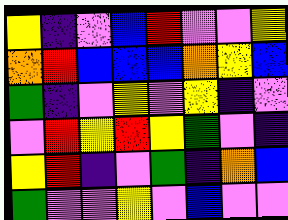[["yellow", "indigo", "violet", "blue", "red", "violet", "violet", "yellow"], ["orange", "red", "blue", "blue", "blue", "orange", "yellow", "blue"], ["green", "indigo", "violet", "yellow", "violet", "yellow", "indigo", "violet"], ["violet", "red", "yellow", "red", "yellow", "green", "violet", "indigo"], ["yellow", "red", "indigo", "violet", "green", "indigo", "orange", "blue"], ["green", "violet", "violet", "yellow", "violet", "blue", "violet", "violet"]]